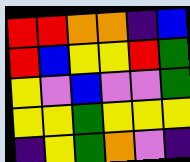[["red", "red", "orange", "orange", "indigo", "blue"], ["red", "blue", "yellow", "yellow", "red", "green"], ["yellow", "violet", "blue", "violet", "violet", "green"], ["yellow", "yellow", "green", "yellow", "yellow", "yellow"], ["indigo", "yellow", "green", "orange", "violet", "indigo"]]